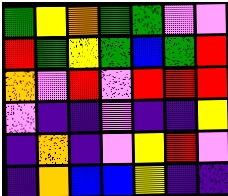[["green", "yellow", "orange", "green", "green", "violet", "violet"], ["red", "green", "yellow", "green", "blue", "green", "red"], ["orange", "violet", "red", "violet", "red", "red", "red"], ["violet", "indigo", "indigo", "violet", "indigo", "indigo", "yellow"], ["indigo", "orange", "indigo", "violet", "yellow", "red", "violet"], ["indigo", "orange", "blue", "blue", "yellow", "indigo", "indigo"]]